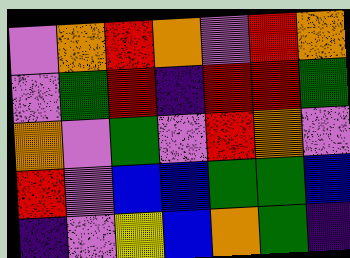[["violet", "orange", "red", "orange", "violet", "red", "orange"], ["violet", "green", "red", "indigo", "red", "red", "green"], ["orange", "violet", "green", "violet", "red", "orange", "violet"], ["red", "violet", "blue", "blue", "green", "green", "blue"], ["indigo", "violet", "yellow", "blue", "orange", "green", "indigo"]]